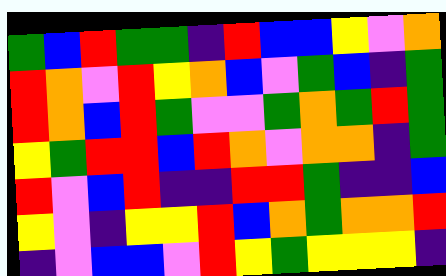[["green", "blue", "red", "green", "green", "indigo", "red", "blue", "blue", "yellow", "violet", "orange"], ["red", "orange", "violet", "red", "yellow", "orange", "blue", "violet", "green", "blue", "indigo", "green"], ["red", "orange", "blue", "red", "green", "violet", "violet", "green", "orange", "green", "red", "green"], ["yellow", "green", "red", "red", "blue", "red", "orange", "violet", "orange", "orange", "indigo", "green"], ["red", "violet", "blue", "red", "indigo", "indigo", "red", "red", "green", "indigo", "indigo", "blue"], ["yellow", "violet", "indigo", "yellow", "yellow", "red", "blue", "orange", "green", "orange", "orange", "red"], ["indigo", "violet", "blue", "blue", "violet", "red", "yellow", "green", "yellow", "yellow", "yellow", "indigo"]]